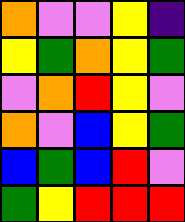[["orange", "violet", "violet", "yellow", "indigo"], ["yellow", "green", "orange", "yellow", "green"], ["violet", "orange", "red", "yellow", "violet"], ["orange", "violet", "blue", "yellow", "green"], ["blue", "green", "blue", "red", "violet"], ["green", "yellow", "red", "red", "red"]]